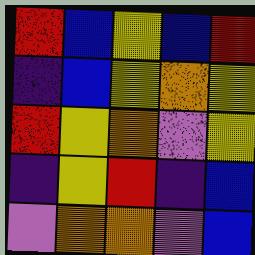[["red", "blue", "yellow", "blue", "red"], ["indigo", "blue", "yellow", "orange", "yellow"], ["red", "yellow", "orange", "violet", "yellow"], ["indigo", "yellow", "red", "indigo", "blue"], ["violet", "orange", "orange", "violet", "blue"]]